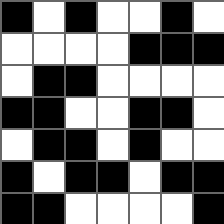[["black", "white", "black", "white", "white", "black", "white"], ["white", "white", "white", "white", "black", "black", "black"], ["white", "black", "black", "white", "white", "white", "white"], ["black", "black", "white", "white", "black", "black", "white"], ["white", "black", "black", "white", "black", "white", "white"], ["black", "white", "black", "black", "white", "black", "black"], ["black", "black", "white", "white", "white", "white", "black"]]